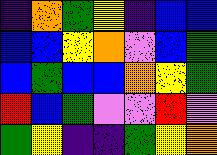[["indigo", "orange", "green", "yellow", "indigo", "blue", "blue"], ["blue", "blue", "yellow", "orange", "violet", "blue", "green"], ["blue", "green", "blue", "blue", "orange", "yellow", "green"], ["red", "blue", "green", "violet", "violet", "red", "violet"], ["green", "yellow", "indigo", "indigo", "green", "yellow", "orange"]]